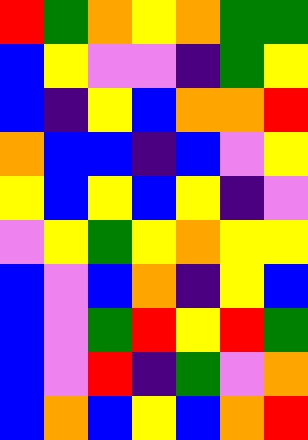[["red", "green", "orange", "yellow", "orange", "green", "green"], ["blue", "yellow", "violet", "violet", "indigo", "green", "yellow"], ["blue", "indigo", "yellow", "blue", "orange", "orange", "red"], ["orange", "blue", "blue", "indigo", "blue", "violet", "yellow"], ["yellow", "blue", "yellow", "blue", "yellow", "indigo", "violet"], ["violet", "yellow", "green", "yellow", "orange", "yellow", "yellow"], ["blue", "violet", "blue", "orange", "indigo", "yellow", "blue"], ["blue", "violet", "green", "red", "yellow", "red", "green"], ["blue", "violet", "red", "indigo", "green", "violet", "orange"], ["blue", "orange", "blue", "yellow", "blue", "orange", "red"]]